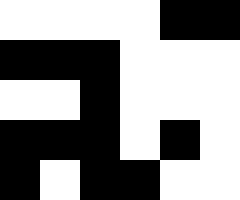[["white", "white", "white", "white", "black", "black"], ["black", "black", "black", "white", "white", "white"], ["white", "white", "black", "white", "white", "white"], ["black", "black", "black", "white", "black", "white"], ["black", "white", "black", "black", "white", "white"]]